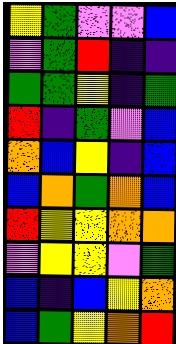[["yellow", "green", "violet", "violet", "blue"], ["violet", "green", "red", "indigo", "indigo"], ["green", "green", "yellow", "indigo", "green"], ["red", "indigo", "green", "violet", "blue"], ["orange", "blue", "yellow", "indigo", "blue"], ["blue", "orange", "green", "orange", "blue"], ["red", "yellow", "yellow", "orange", "orange"], ["violet", "yellow", "yellow", "violet", "green"], ["blue", "indigo", "blue", "yellow", "orange"], ["blue", "green", "yellow", "orange", "red"]]